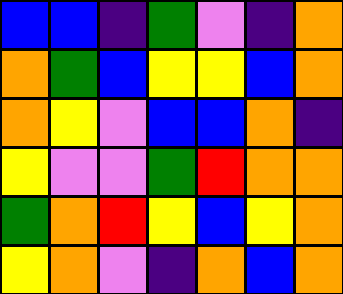[["blue", "blue", "indigo", "green", "violet", "indigo", "orange"], ["orange", "green", "blue", "yellow", "yellow", "blue", "orange"], ["orange", "yellow", "violet", "blue", "blue", "orange", "indigo"], ["yellow", "violet", "violet", "green", "red", "orange", "orange"], ["green", "orange", "red", "yellow", "blue", "yellow", "orange"], ["yellow", "orange", "violet", "indigo", "orange", "blue", "orange"]]